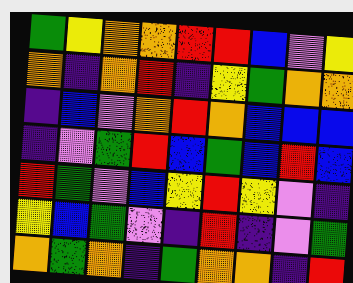[["green", "yellow", "orange", "orange", "red", "red", "blue", "violet", "yellow"], ["orange", "indigo", "orange", "red", "indigo", "yellow", "green", "orange", "orange"], ["indigo", "blue", "violet", "orange", "red", "orange", "blue", "blue", "blue"], ["indigo", "violet", "green", "red", "blue", "green", "blue", "red", "blue"], ["red", "green", "violet", "blue", "yellow", "red", "yellow", "violet", "indigo"], ["yellow", "blue", "green", "violet", "indigo", "red", "indigo", "violet", "green"], ["orange", "green", "orange", "indigo", "green", "orange", "orange", "indigo", "red"]]